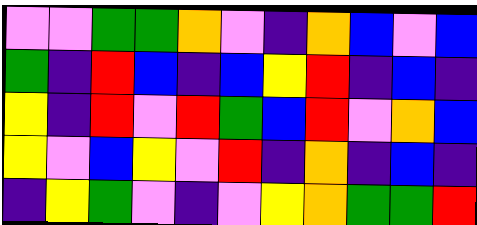[["violet", "violet", "green", "green", "orange", "violet", "indigo", "orange", "blue", "violet", "blue"], ["green", "indigo", "red", "blue", "indigo", "blue", "yellow", "red", "indigo", "blue", "indigo"], ["yellow", "indigo", "red", "violet", "red", "green", "blue", "red", "violet", "orange", "blue"], ["yellow", "violet", "blue", "yellow", "violet", "red", "indigo", "orange", "indigo", "blue", "indigo"], ["indigo", "yellow", "green", "violet", "indigo", "violet", "yellow", "orange", "green", "green", "red"]]